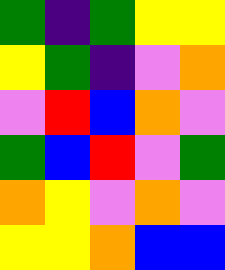[["green", "indigo", "green", "yellow", "yellow"], ["yellow", "green", "indigo", "violet", "orange"], ["violet", "red", "blue", "orange", "violet"], ["green", "blue", "red", "violet", "green"], ["orange", "yellow", "violet", "orange", "violet"], ["yellow", "yellow", "orange", "blue", "blue"]]